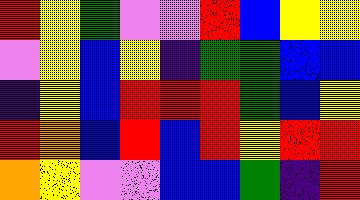[["red", "yellow", "green", "violet", "violet", "red", "blue", "yellow", "yellow"], ["violet", "yellow", "blue", "yellow", "indigo", "green", "green", "blue", "blue"], ["indigo", "yellow", "blue", "red", "red", "red", "green", "blue", "yellow"], ["red", "orange", "blue", "red", "blue", "red", "yellow", "red", "red"], ["orange", "yellow", "violet", "violet", "blue", "blue", "green", "indigo", "red"]]